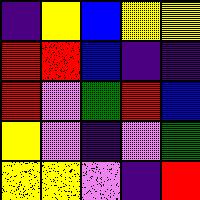[["indigo", "yellow", "blue", "yellow", "yellow"], ["red", "red", "blue", "indigo", "indigo"], ["red", "violet", "green", "red", "blue"], ["yellow", "violet", "indigo", "violet", "green"], ["yellow", "yellow", "violet", "indigo", "red"]]